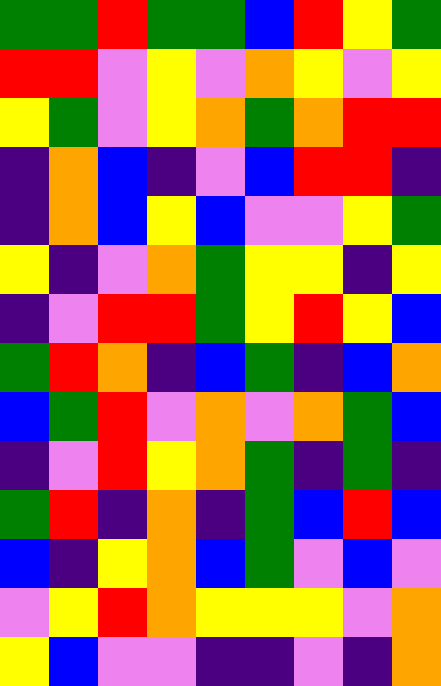[["green", "green", "red", "green", "green", "blue", "red", "yellow", "green"], ["red", "red", "violet", "yellow", "violet", "orange", "yellow", "violet", "yellow"], ["yellow", "green", "violet", "yellow", "orange", "green", "orange", "red", "red"], ["indigo", "orange", "blue", "indigo", "violet", "blue", "red", "red", "indigo"], ["indigo", "orange", "blue", "yellow", "blue", "violet", "violet", "yellow", "green"], ["yellow", "indigo", "violet", "orange", "green", "yellow", "yellow", "indigo", "yellow"], ["indigo", "violet", "red", "red", "green", "yellow", "red", "yellow", "blue"], ["green", "red", "orange", "indigo", "blue", "green", "indigo", "blue", "orange"], ["blue", "green", "red", "violet", "orange", "violet", "orange", "green", "blue"], ["indigo", "violet", "red", "yellow", "orange", "green", "indigo", "green", "indigo"], ["green", "red", "indigo", "orange", "indigo", "green", "blue", "red", "blue"], ["blue", "indigo", "yellow", "orange", "blue", "green", "violet", "blue", "violet"], ["violet", "yellow", "red", "orange", "yellow", "yellow", "yellow", "violet", "orange"], ["yellow", "blue", "violet", "violet", "indigo", "indigo", "violet", "indigo", "orange"]]